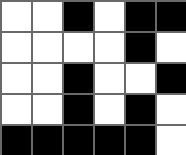[["white", "white", "black", "white", "black", "black"], ["white", "white", "white", "white", "black", "white"], ["white", "white", "black", "white", "white", "black"], ["white", "white", "black", "white", "black", "white"], ["black", "black", "black", "black", "black", "white"]]